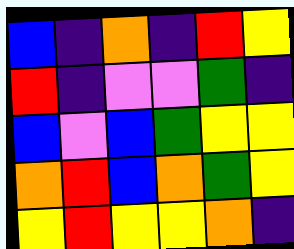[["blue", "indigo", "orange", "indigo", "red", "yellow"], ["red", "indigo", "violet", "violet", "green", "indigo"], ["blue", "violet", "blue", "green", "yellow", "yellow"], ["orange", "red", "blue", "orange", "green", "yellow"], ["yellow", "red", "yellow", "yellow", "orange", "indigo"]]